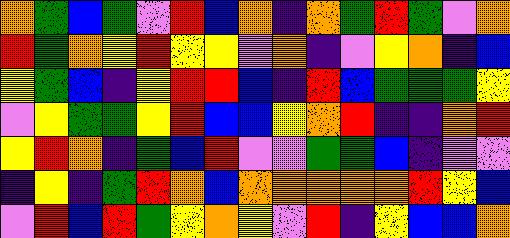[["orange", "green", "blue", "green", "violet", "red", "blue", "orange", "indigo", "orange", "green", "red", "green", "violet", "orange"], ["red", "green", "orange", "yellow", "red", "yellow", "yellow", "violet", "orange", "indigo", "violet", "yellow", "orange", "indigo", "blue"], ["yellow", "green", "blue", "indigo", "yellow", "red", "red", "blue", "indigo", "red", "blue", "green", "green", "green", "yellow"], ["violet", "yellow", "green", "green", "yellow", "red", "blue", "blue", "yellow", "orange", "red", "indigo", "indigo", "orange", "red"], ["yellow", "red", "orange", "indigo", "green", "blue", "red", "violet", "violet", "green", "green", "blue", "indigo", "violet", "violet"], ["indigo", "yellow", "indigo", "green", "red", "orange", "blue", "orange", "orange", "orange", "orange", "orange", "red", "yellow", "blue"], ["violet", "red", "blue", "red", "green", "yellow", "orange", "yellow", "violet", "red", "indigo", "yellow", "blue", "blue", "orange"]]